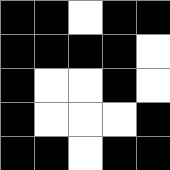[["black", "black", "white", "black", "black"], ["black", "black", "black", "black", "white"], ["black", "white", "white", "black", "white"], ["black", "white", "white", "white", "black"], ["black", "black", "white", "black", "black"]]